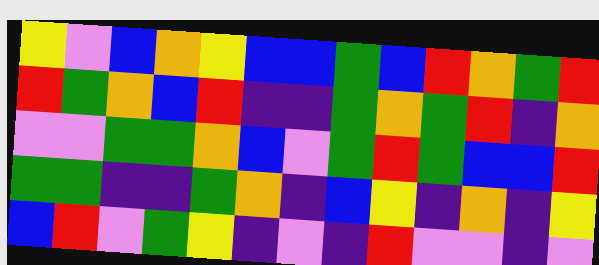[["yellow", "violet", "blue", "orange", "yellow", "blue", "blue", "green", "blue", "red", "orange", "green", "red"], ["red", "green", "orange", "blue", "red", "indigo", "indigo", "green", "orange", "green", "red", "indigo", "orange"], ["violet", "violet", "green", "green", "orange", "blue", "violet", "green", "red", "green", "blue", "blue", "red"], ["green", "green", "indigo", "indigo", "green", "orange", "indigo", "blue", "yellow", "indigo", "orange", "indigo", "yellow"], ["blue", "red", "violet", "green", "yellow", "indigo", "violet", "indigo", "red", "violet", "violet", "indigo", "violet"]]